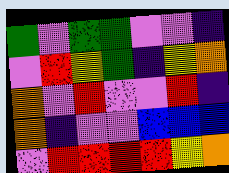[["green", "violet", "green", "green", "violet", "violet", "indigo"], ["violet", "red", "yellow", "green", "indigo", "yellow", "orange"], ["orange", "violet", "red", "violet", "violet", "red", "indigo"], ["orange", "indigo", "violet", "violet", "blue", "blue", "blue"], ["violet", "red", "red", "red", "red", "yellow", "orange"]]